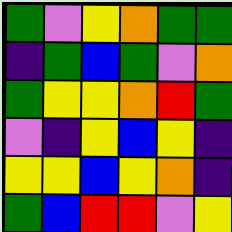[["green", "violet", "yellow", "orange", "green", "green"], ["indigo", "green", "blue", "green", "violet", "orange"], ["green", "yellow", "yellow", "orange", "red", "green"], ["violet", "indigo", "yellow", "blue", "yellow", "indigo"], ["yellow", "yellow", "blue", "yellow", "orange", "indigo"], ["green", "blue", "red", "red", "violet", "yellow"]]